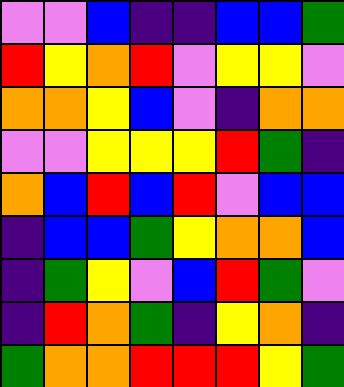[["violet", "violet", "blue", "indigo", "indigo", "blue", "blue", "green"], ["red", "yellow", "orange", "red", "violet", "yellow", "yellow", "violet"], ["orange", "orange", "yellow", "blue", "violet", "indigo", "orange", "orange"], ["violet", "violet", "yellow", "yellow", "yellow", "red", "green", "indigo"], ["orange", "blue", "red", "blue", "red", "violet", "blue", "blue"], ["indigo", "blue", "blue", "green", "yellow", "orange", "orange", "blue"], ["indigo", "green", "yellow", "violet", "blue", "red", "green", "violet"], ["indigo", "red", "orange", "green", "indigo", "yellow", "orange", "indigo"], ["green", "orange", "orange", "red", "red", "red", "yellow", "green"]]